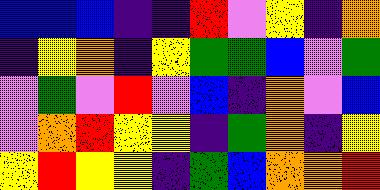[["blue", "blue", "blue", "indigo", "indigo", "red", "violet", "yellow", "indigo", "orange"], ["indigo", "yellow", "orange", "indigo", "yellow", "green", "green", "blue", "violet", "green"], ["violet", "green", "violet", "red", "violet", "blue", "indigo", "orange", "violet", "blue"], ["violet", "orange", "red", "yellow", "yellow", "indigo", "green", "orange", "indigo", "yellow"], ["yellow", "red", "yellow", "yellow", "indigo", "green", "blue", "orange", "orange", "red"]]